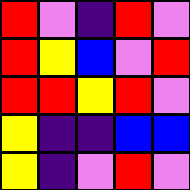[["red", "violet", "indigo", "red", "violet"], ["red", "yellow", "blue", "violet", "red"], ["red", "red", "yellow", "red", "violet"], ["yellow", "indigo", "indigo", "blue", "blue"], ["yellow", "indigo", "violet", "red", "violet"]]